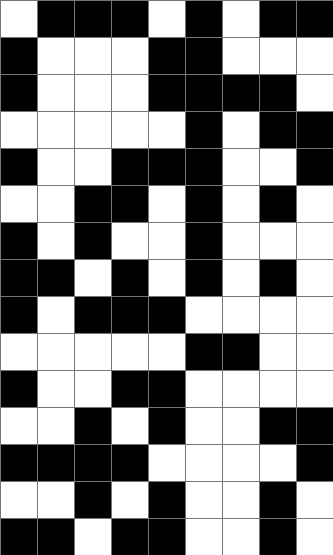[["white", "black", "black", "black", "white", "black", "white", "black", "black"], ["black", "white", "white", "white", "black", "black", "white", "white", "white"], ["black", "white", "white", "white", "black", "black", "black", "black", "white"], ["white", "white", "white", "white", "white", "black", "white", "black", "black"], ["black", "white", "white", "black", "black", "black", "white", "white", "black"], ["white", "white", "black", "black", "white", "black", "white", "black", "white"], ["black", "white", "black", "white", "white", "black", "white", "white", "white"], ["black", "black", "white", "black", "white", "black", "white", "black", "white"], ["black", "white", "black", "black", "black", "white", "white", "white", "white"], ["white", "white", "white", "white", "white", "black", "black", "white", "white"], ["black", "white", "white", "black", "black", "white", "white", "white", "white"], ["white", "white", "black", "white", "black", "white", "white", "black", "black"], ["black", "black", "black", "black", "white", "white", "white", "white", "black"], ["white", "white", "black", "white", "black", "white", "white", "black", "white"], ["black", "black", "white", "black", "black", "white", "white", "black", "white"]]